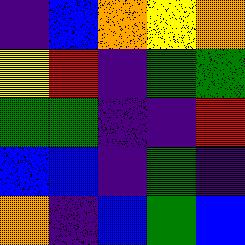[["indigo", "blue", "orange", "yellow", "orange"], ["yellow", "red", "indigo", "green", "green"], ["green", "green", "indigo", "indigo", "red"], ["blue", "blue", "indigo", "green", "indigo"], ["orange", "indigo", "blue", "green", "blue"]]